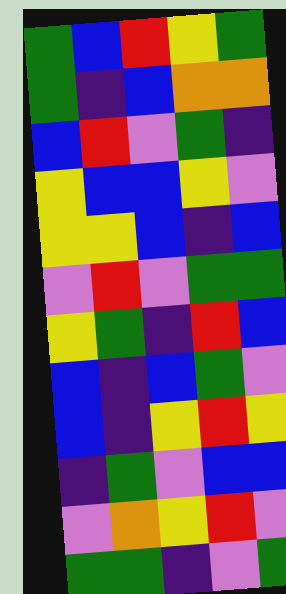[["green", "blue", "red", "yellow", "green"], ["green", "indigo", "blue", "orange", "orange"], ["blue", "red", "violet", "green", "indigo"], ["yellow", "blue", "blue", "yellow", "violet"], ["yellow", "yellow", "blue", "indigo", "blue"], ["violet", "red", "violet", "green", "green"], ["yellow", "green", "indigo", "red", "blue"], ["blue", "indigo", "blue", "green", "violet"], ["blue", "indigo", "yellow", "red", "yellow"], ["indigo", "green", "violet", "blue", "blue"], ["violet", "orange", "yellow", "red", "violet"], ["green", "green", "indigo", "violet", "green"]]